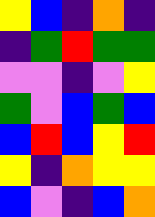[["yellow", "blue", "indigo", "orange", "indigo"], ["indigo", "green", "red", "green", "green"], ["violet", "violet", "indigo", "violet", "yellow"], ["green", "violet", "blue", "green", "blue"], ["blue", "red", "blue", "yellow", "red"], ["yellow", "indigo", "orange", "yellow", "yellow"], ["blue", "violet", "indigo", "blue", "orange"]]